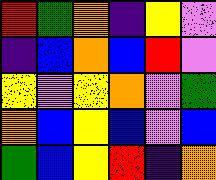[["red", "green", "orange", "indigo", "yellow", "violet"], ["indigo", "blue", "orange", "blue", "red", "violet"], ["yellow", "violet", "yellow", "orange", "violet", "green"], ["orange", "blue", "yellow", "blue", "violet", "blue"], ["green", "blue", "yellow", "red", "indigo", "orange"]]